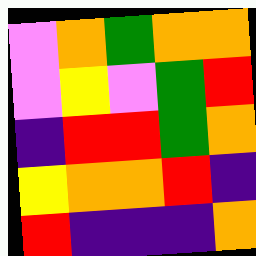[["violet", "orange", "green", "orange", "orange"], ["violet", "yellow", "violet", "green", "red"], ["indigo", "red", "red", "green", "orange"], ["yellow", "orange", "orange", "red", "indigo"], ["red", "indigo", "indigo", "indigo", "orange"]]